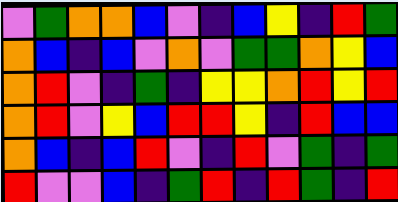[["violet", "green", "orange", "orange", "blue", "violet", "indigo", "blue", "yellow", "indigo", "red", "green"], ["orange", "blue", "indigo", "blue", "violet", "orange", "violet", "green", "green", "orange", "yellow", "blue"], ["orange", "red", "violet", "indigo", "green", "indigo", "yellow", "yellow", "orange", "red", "yellow", "red"], ["orange", "red", "violet", "yellow", "blue", "red", "red", "yellow", "indigo", "red", "blue", "blue"], ["orange", "blue", "indigo", "blue", "red", "violet", "indigo", "red", "violet", "green", "indigo", "green"], ["red", "violet", "violet", "blue", "indigo", "green", "red", "indigo", "red", "green", "indigo", "red"]]